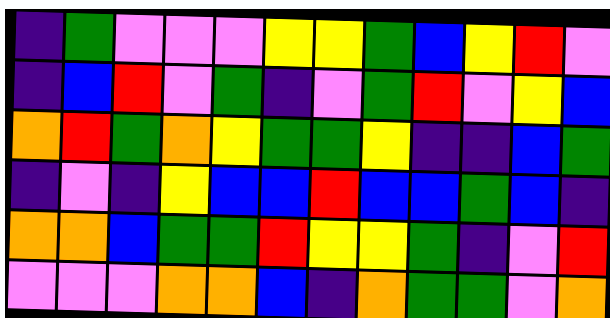[["indigo", "green", "violet", "violet", "violet", "yellow", "yellow", "green", "blue", "yellow", "red", "violet"], ["indigo", "blue", "red", "violet", "green", "indigo", "violet", "green", "red", "violet", "yellow", "blue"], ["orange", "red", "green", "orange", "yellow", "green", "green", "yellow", "indigo", "indigo", "blue", "green"], ["indigo", "violet", "indigo", "yellow", "blue", "blue", "red", "blue", "blue", "green", "blue", "indigo"], ["orange", "orange", "blue", "green", "green", "red", "yellow", "yellow", "green", "indigo", "violet", "red"], ["violet", "violet", "violet", "orange", "orange", "blue", "indigo", "orange", "green", "green", "violet", "orange"]]